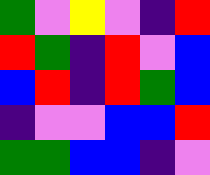[["green", "violet", "yellow", "violet", "indigo", "red"], ["red", "green", "indigo", "red", "violet", "blue"], ["blue", "red", "indigo", "red", "green", "blue"], ["indigo", "violet", "violet", "blue", "blue", "red"], ["green", "green", "blue", "blue", "indigo", "violet"]]